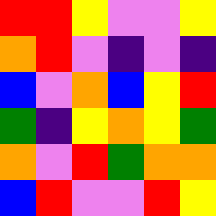[["red", "red", "yellow", "violet", "violet", "yellow"], ["orange", "red", "violet", "indigo", "violet", "indigo"], ["blue", "violet", "orange", "blue", "yellow", "red"], ["green", "indigo", "yellow", "orange", "yellow", "green"], ["orange", "violet", "red", "green", "orange", "orange"], ["blue", "red", "violet", "violet", "red", "yellow"]]